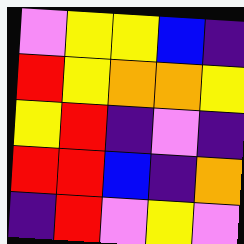[["violet", "yellow", "yellow", "blue", "indigo"], ["red", "yellow", "orange", "orange", "yellow"], ["yellow", "red", "indigo", "violet", "indigo"], ["red", "red", "blue", "indigo", "orange"], ["indigo", "red", "violet", "yellow", "violet"]]